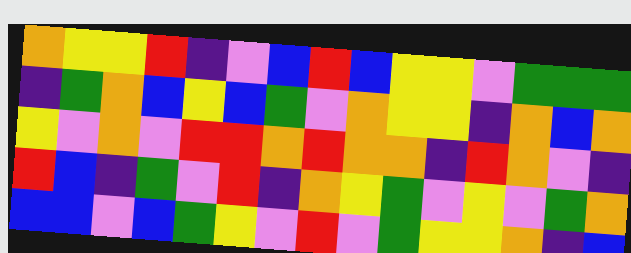[["orange", "yellow", "yellow", "red", "indigo", "violet", "blue", "red", "blue", "yellow", "yellow", "violet", "green", "green", "green"], ["indigo", "green", "orange", "blue", "yellow", "blue", "green", "violet", "orange", "yellow", "yellow", "indigo", "orange", "blue", "orange"], ["yellow", "violet", "orange", "violet", "red", "red", "orange", "red", "orange", "orange", "indigo", "red", "orange", "violet", "indigo"], ["red", "blue", "indigo", "green", "violet", "red", "indigo", "orange", "yellow", "green", "violet", "yellow", "violet", "green", "orange"], ["blue", "blue", "violet", "blue", "green", "yellow", "violet", "red", "violet", "green", "yellow", "yellow", "orange", "indigo", "blue"]]